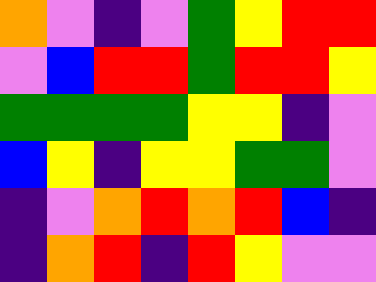[["orange", "violet", "indigo", "violet", "green", "yellow", "red", "red"], ["violet", "blue", "red", "red", "green", "red", "red", "yellow"], ["green", "green", "green", "green", "yellow", "yellow", "indigo", "violet"], ["blue", "yellow", "indigo", "yellow", "yellow", "green", "green", "violet"], ["indigo", "violet", "orange", "red", "orange", "red", "blue", "indigo"], ["indigo", "orange", "red", "indigo", "red", "yellow", "violet", "violet"]]